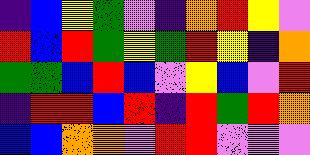[["indigo", "blue", "yellow", "green", "violet", "indigo", "orange", "red", "yellow", "violet"], ["red", "blue", "red", "green", "yellow", "green", "red", "yellow", "indigo", "orange"], ["green", "green", "blue", "red", "blue", "violet", "yellow", "blue", "violet", "red"], ["indigo", "red", "red", "blue", "red", "indigo", "red", "green", "red", "orange"], ["blue", "blue", "orange", "orange", "violet", "red", "red", "violet", "violet", "violet"]]